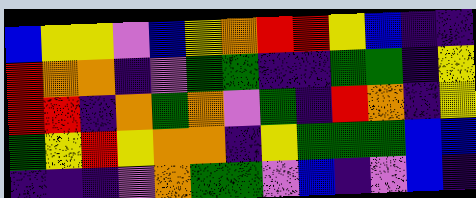[["blue", "yellow", "yellow", "violet", "blue", "yellow", "orange", "red", "red", "yellow", "blue", "indigo", "indigo"], ["red", "orange", "orange", "indigo", "violet", "green", "green", "indigo", "indigo", "green", "green", "indigo", "yellow"], ["red", "red", "indigo", "orange", "green", "orange", "violet", "green", "indigo", "red", "orange", "indigo", "yellow"], ["green", "yellow", "red", "yellow", "orange", "orange", "indigo", "yellow", "green", "green", "green", "blue", "blue"], ["indigo", "indigo", "indigo", "violet", "orange", "green", "green", "violet", "blue", "indigo", "violet", "blue", "indigo"]]